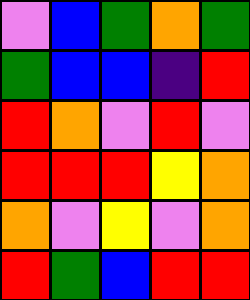[["violet", "blue", "green", "orange", "green"], ["green", "blue", "blue", "indigo", "red"], ["red", "orange", "violet", "red", "violet"], ["red", "red", "red", "yellow", "orange"], ["orange", "violet", "yellow", "violet", "orange"], ["red", "green", "blue", "red", "red"]]